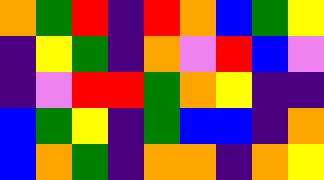[["orange", "green", "red", "indigo", "red", "orange", "blue", "green", "yellow"], ["indigo", "yellow", "green", "indigo", "orange", "violet", "red", "blue", "violet"], ["indigo", "violet", "red", "red", "green", "orange", "yellow", "indigo", "indigo"], ["blue", "green", "yellow", "indigo", "green", "blue", "blue", "indigo", "orange"], ["blue", "orange", "green", "indigo", "orange", "orange", "indigo", "orange", "yellow"]]